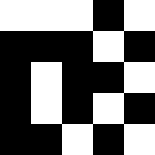[["white", "white", "white", "black", "white"], ["black", "black", "black", "white", "black"], ["black", "white", "black", "black", "white"], ["black", "white", "black", "white", "black"], ["black", "black", "white", "black", "white"]]